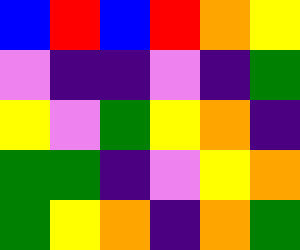[["blue", "red", "blue", "red", "orange", "yellow"], ["violet", "indigo", "indigo", "violet", "indigo", "green"], ["yellow", "violet", "green", "yellow", "orange", "indigo"], ["green", "green", "indigo", "violet", "yellow", "orange"], ["green", "yellow", "orange", "indigo", "orange", "green"]]